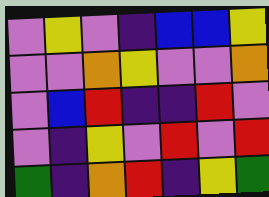[["violet", "yellow", "violet", "indigo", "blue", "blue", "yellow"], ["violet", "violet", "orange", "yellow", "violet", "violet", "orange"], ["violet", "blue", "red", "indigo", "indigo", "red", "violet"], ["violet", "indigo", "yellow", "violet", "red", "violet", "red"], ["green", "indigo", "orange", "red", "indigo", "yellow", "green"]]